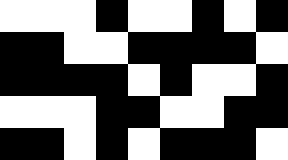[["white", "white", "white", "black", "white", "white", "black", "white", "black"], ["black", "black", "white", "white", "black", "black", "black", "black", "white"], ["black", "black", "black", "black", "white", "black", "white", "white", "black"], ["white", "white", "white", "black", "black", "white", "white", "black", "black"], ["black", "black", "white", "black", "white", "black", "black", "black", "white"]]